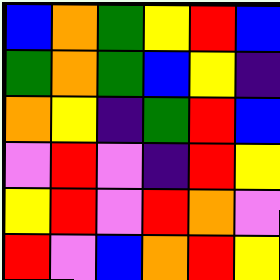[["blue", "orange", "green", "yellow", "red", "blue"], ["green", "orange", "green", "blue", "yellow", "indigo"], ["orange", "yellow", "indigo", "green", "red", "blue"], ["violet", "red", "violet", "indigo", "red", "yellow"], ["yellow", "red", "violet", "red", "orange", "violet"], ["red", "violet", "blue", "orange", "red", "yellow"]]